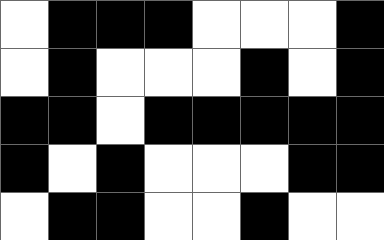[["white", "black", "black", "black", "white", "white", "white", "black"], ["white", "black", "white", "white", "white", "black", "white", "black"], ["black", "black", "white", "black", "black", "black", "black", "black"], ["black", "white", "black", "white", "white", "white", "black", "black"], ["white", "black", "black", "white", "white", "black", "white", "white"]]